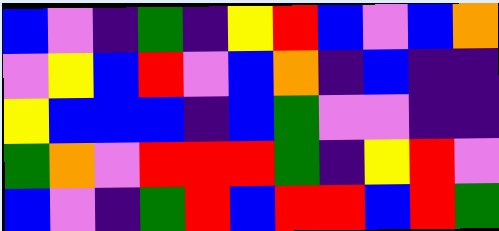[["blue", "violet", "indigo", "green", "indigo", "yellow", "red", "blue", "violet", "blue", "orange"], ["violet", "yellow", "blue", "red", "violet", "blue", "orange", "indigo", "blue", "indigo", "indigo"], ["yellow", "blue", "blue", "blue", "indigo", "blue", "green", "violet", "violet", "indigo", "indigo"], ["green", "orange", "violet", "red", "red", "red", "green", "indigo", "yellow", "red", "violet"], ["blue", "violet", "indigo", "green", "red", "blue", "red", "red", "blue", "red", "green"]]